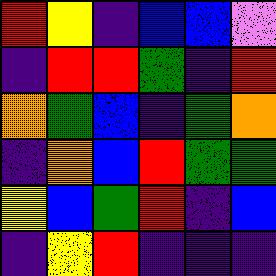[["red", "yellow", "indigo", "blue", "blue", "violet"], ["indigo", "red", "red", "green", "indigo", "red"], ["orange", "green", "blue", "indigo", "green", "orange"], ["indigo", "orange", "blue", "red", "green", "green"], ["yellow", "blue", "green", "red", "indigo", "blue"], ["indigo", "yellow", "red", "indigo", "indigo", "indigo"]]